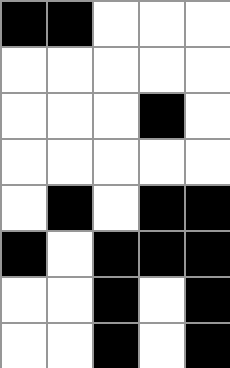[["black", "black", "white", "white", "white"], ["white", "white", "white", "white", "white"], ["white", "white", "white", "black", "white"], ["white", "white", "white", "white", "white"], ["white", "black", "white", "black", "black"], ["black", "white", "black", "black", "black"], ["white", "white", "black", "white", "black"], ["white", "white", "black", "white", "black"]]